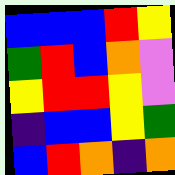[["blue", "blue", "blue", "red", "yellow"], ["green", "red", "blue", "orange", "violet"], ["yellow", "red", "red", "yellow", "violet"], ["indigo", "blue", "blue", "yellow", "green"], ["blue", "red", "orange", "indigo", "orange"]]